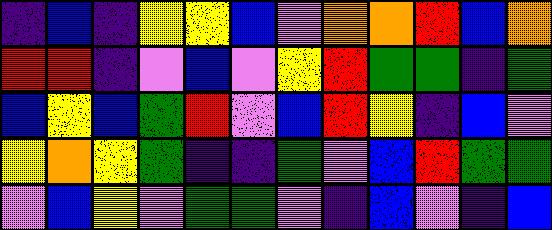[["indigo", "blue", "indigo", "yellow", "yellow", "blue", "violet", "orange", "orange", "red", "blue", "orange"], ["red", "red", "indigo", "violet", "blue", "violet", "yellow", "red", "green", "green", "indigo", "green"], ["blue", "yellow", "blue", "green", "red", "violet", "blue", "red", "yellow", "indigo", "blue", "violet"], ["yellow", "orange", "yellow", "green", "indigo", "indigo", "green", "violet", "blue", "red", "green", "green"], ["violet", "blue", "yellow", "violet", "green", "green", "violet", "indigo", "blue", "violet", "indigo", "blue"]]